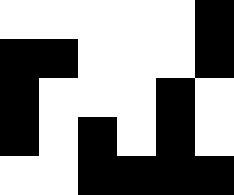[["white", "white", "white", "white", "white", "black"], ["black", "black", "white", "white", "white", "black"], ["black", "white", "white", "white", "black", "white"], ["black", "white", "black", "white", "black", "white"], ["white", "white", "black", "black", "black", "black"]]